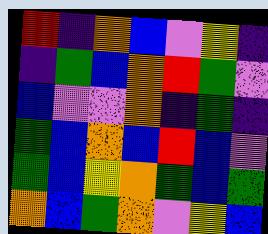[["red", "indigo", "orange", "blue", "violet", "yellow", "indigo"], ["indigo", "green", "blue", "orange", "red", "green", "violet"], ["blue", "violet", "violet", "orange", "indigo", "green", "indigo"], ["green", "blue", "orange", "blue", "red", "blue", "violet"], ["green", "blue", "yellow", "orange", "green", "blue", "green"], ["orange", "blue", "green", "orange", "violet", "yellow", "blue"]]